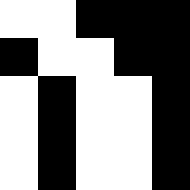[["white", "white", "black", "black", "black"], ["black", "white", "white", "black", "black"], ["white", "black", "white", "white", "black"], ["white", "black", "white", "white", "black"], ["white", "black", "white", "white", "black"]]